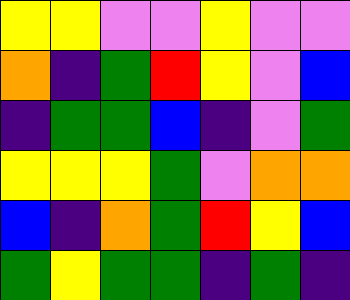[["yellow", "yellow", "violet", "violet", "yellow", "violet", "violet"], ["orange", "indigo", "green", "red", "yellow", "violet", "blue"], ["indigo", "green", "green", "blue", "indigo", "violet", "green"], ["yellow", "yellow", "yellow", "green", "violet", "orange", "orange"], ["blue", "indigo", "orange", "green", "red", "yellow", "blue"], ["green", "yellow", "green", "green", "indigo", "green", "indigo"]]